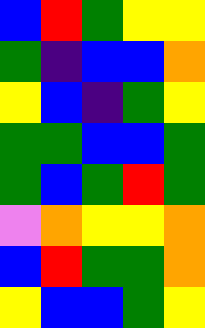[["blue", "red", "green", "yellow", "yellow"], ["green", "indigo", "blue", "blue", "orange"], ["yellow", "blue", "indigo", "green", "yellow"], ["green", "green", "blue", "blue", "green"], ["green", "blue", "green", "red", "green"], ["violet", "orange", "yellow", "yellow", "orange"], ["blue", "red", "green", "green", "orange"], ["yellow", "blue", "blue", "green", "yellow"]]